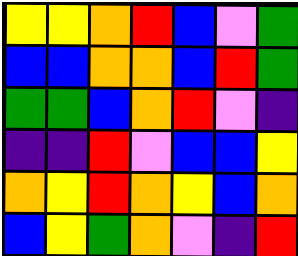[["yellow", "yellow", "orange", "red", "blue", "violet", "green"], ["blue", "blue", "orange", "orange", "blue", "red", "green"], ["green", "green", "blue", "orange", "red", "violet", "indigo"], ["indigo", "indigo", "red", "violet", "blue", "blue", "yellow"], ["orange", "yellow", "red", "orange", "yellow", "blue", "orange"], ["blue", "yellow", "green", "orange", "violet", "indigo", "red"]]